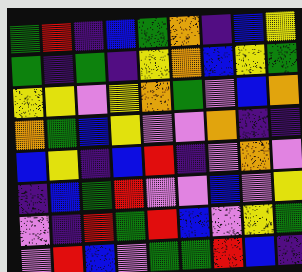[["green", "red", "indigo", "blue", "green", "orange", "indigo", "blue", "yellow"], ["green", "indigo", "green", "indigo", "yellow", "orange", "blue", "yellow", "green"], ["yellow", "yellow", "violet", "yellow", "orange", "green", "violet", "blue", "orange"], ["orange", "green", "blue", "yellow", "violet", "violet", "orange", "indigo", "indigo"], ["blue", "yellow", "indigo", "blue", "red", "indigo", "violet", "orange", "violet"], ["indigo", "blue", "green", "red", "violet", "violet", "blue", "violet", "yellow"], ["violet", "indigo", "red", "green", "red", "blue", "violet", "yellow", "green"], ["violet", "red", "blue", "violet", "green", "green", "red", "blue", "indigo"]]